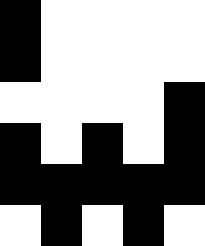[["black", "white", "white", "white", "white"], ["black", "white", "white", "white", "white"], ["white", "white", "white", "white", "black"], ["black", "white", "black", "white", "black"], ["black", "black", "black", "black", "black"], ["white", "black", "white", "black", "white"]]